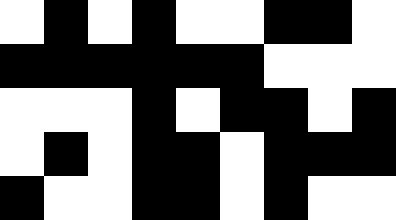[["white", "black", "white", "black", "white", "white", "black", "black", "white"], ["black", "black", "black", "black", "black", "black", "white", "white", "white"], ["white", "white", "white", "black", "white", "black", "black", "white", "black"], ["white", "black", "white", "black", "black", "white", "black", "black", "black"], ["black", "white", "white", "black", "black", "white", "black", "white", "white"]]